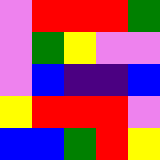[["violet", "red", "red", "red", "green"], ["violet", "green", "yellow", "violet", "violet"], ["violet", "blue", "indigo", "indigo", "blue"], ["yellow", "red", "red", "red", "violet"], ["blue", "blue", "green", "red", "yellow"]]